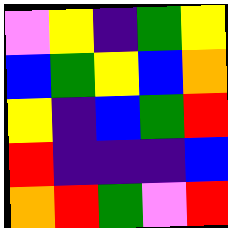[["violet", "yellow", "indigo", "green", "yellow"], ["blue", "green", "yellow", "blue", "orange"], ["yellow", "indigo", "blue", "green", "red"], ["red", "indigo", "indigo", "indigo", "blue"], ["orange", "red", "green", "violet", "red"]]